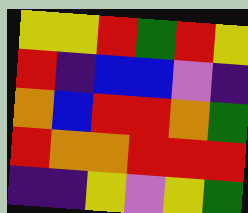[["yellow", "yellow", "red", "green", "red", "yellow"], ["red", "indigo", "blue", "blue", "violet", "indigo"], ["orange", "blue", "red", "red", "orange", "green"], ["red", "orange", "orange", "red", "red", "red"], ["indigo", "indigo", "yellow", "violet", "yellow", "green"]]